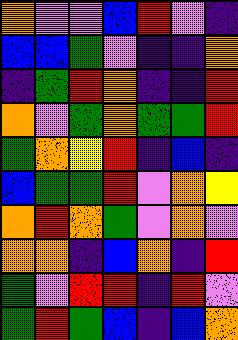[["orange", "violet", "violet", "blue", "red", "violet", "indigo"], ["blue", "blue", "green", "violet", "indigo", "indigo", "orange"], ["indigo", "green", "red", "orange", "indigo", "indigo", "red"], ["orange", "violet", "green", "orange", "green", "green", "red"], ["green", "orange", "yellow", "red", "indigo", "blue", "indigo"], ["blue", "green", "green", "red", "violet", "orange", "yellow"], ["orange", "red", "orange", "green", "violet", "orange", "violet"], ["orange", "orange", "indigo", "blue", "orange", "indigo", "red"], ["green", "violet", "red", "red", "indigo", "red", "violet"], ["green", "red", "green", "blue", "indigo", "blue", "orange"]]